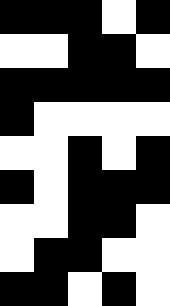[["black", "black", "black", "white", "black"], ["white", "white", "black", "black", "white"], ["black", "black", "black", "black", "black"], ["black", "white", "white", "white", "white"], ["white", "white", "black", "white", "black"], ["black", "white", "black", "black", "black"], ["white", "white", "black", "black", "white"], ["white", "black", "black", "white", "white"], ["black", "black", "white", "black", "white"]]